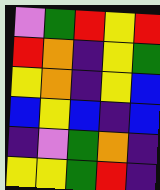[["violet", "green", "red", "yellow", "red"], ["red", "orange", "indigo", "yellow", "green"], ["yellow", "orange", "indigo", "yellow", "blue"], ["blue", "yellow", "blue", "indigo", "blue"], ["indigo", "violet", "green", "orange", "indigo"], ["yellow", "yellow", "green", "red", "indigo"]]